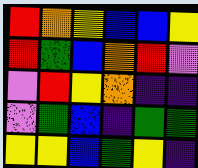[["red", "orange", "yellow", "blue", "blue", "yellow"], ["red", "green", "blue", "orange", "red", "violet"], ["violet", "red", "yellow", "orange", "indigo", "indigo"], ["violet", "green", "blue", "indigo", "green", "green"], ["yellow", "yellow", "blue", "green", "yellow", "indigo"]]